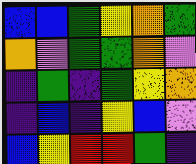[["blue", "blue", "green", "yellow", "orange", "green"], ["orange", "violet", "green", "green", "orange", "violet"], ["indigo", "green", "indigo", "green", "yellow", "orange"], ["indigo", "blue", "indigo", "yellow", "blue", "violet"], ["blue", "yellow", "red", "red", "green", "indigo"]]